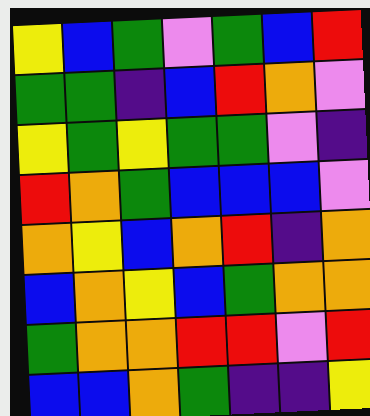[["yellow", "blue", "green", "violet", "green", "blue", "red"], ["green", "green", "indigo", "blue", "red", "orange", "violet"], ["yellow", "green", "yellow", "green", "green", "violet", "indigo"], ["red", "orange", "green", "blue", "blue", "blue", "violet"], ["orange", "yellow", "blue", "orange", "red", "indigo", "orange"], ["blue", "orange", "yellow", "blue", "green", "orange", "orange"], ["green", "orange", "orange", "red", "red", "violet", "red"], ["blue", "blue", "orange", "green", "indigo", "indigo", "yellow"]]